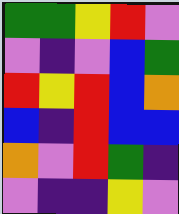[["green", "green", "yellow", "red", "violet"], ["violet", "indigo", "violet", "blue", "green"], ["red", "yellow", "red", "blue", "orange"], ["blue", "indigo", "red", "blue", "blue"], ["orange", "violet", "red", "green", "indigo"], ["violet", "indigo", "indigo", "yellow", "violet"]]